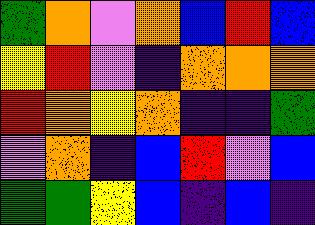[["green", "orange", "violet", "orange", "blue", "red", "blue"], ["yellow", "red", "violet", "indigo", "orange", "orange", "orange"], ["red", "orange", "yellow", "orange", "indigo", "indigo", "green"], ["violet", "orange", "indigo", "blue", "red", "violet", "blue"], ["green", "green", "yellow", "blue", "indigo", "blue", "indigo"]]